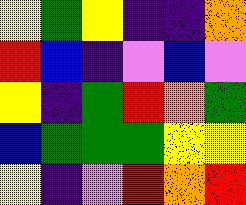[["yellow", "green", "yellow", "indigo", "indigo", "orange"], ["red", "blue", "indigo", "violet", "blue", "violet"], ["yellow", "indigo", "green", "red", "orange", "green"], ["blue", "green", "green", "green", "yellow", "yellow"], ["yellow", "indigo", "violet", "red", "orange", "red"]]